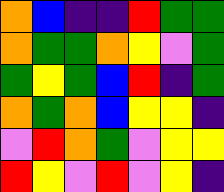[["orange", "blue", "indigo", "indigo", "red", "green", "green"], ["orange", "green", "green", "orange", "yellow", "violet", "green"], ["green", "yellow", "green", "blue", "red", "indigo", "green"], ["orange", "green", "orange", "blue", "yellow", "yellow", "indigo"], ["violet", "red", "orange", "green", "violet", "yellow", "yellow"], ["red", "yellow", "violet", "red", "violet", "yellow", "indigo"]]